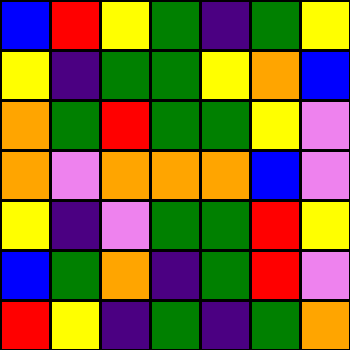[["blue", "red", "yellow", "green", "indigo", "green", "yellow"], ["yellow", "indigo", "green", "green", "yellow", "orange", "blue"], ["orange", "green", "red", "green", "green", "yellow", "violet"], ["orange", "violet", "orange", "orange", "orange", "blue", "violet"], ["yellow", "indigo", "violet", "green", "green", "red", "yellow"], ["blue", "green", "orange", "indigo", "green", "red", "violet"], ["red", "yellow", "indigo", "green", "indigo", "green", "orange"]]